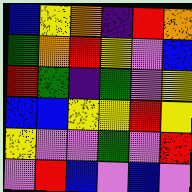[["blue", "yellow", "orange", "indigo", "red", "orange"], ["green", "orange", "red", "yellow", "violet", "blue"], ["red", "green", "indigo", "green", "violet", "yellow"], ["blue", "blue", "yellow", "yellow", "red", "yellow"], ["yellow", "violet", "violet", "green", "violet", "red"], ["violet", "red", "blue", "violet", "blue", "violet"]]